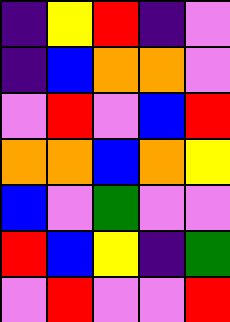[["indigo", "yellow", "red", "indigo", "violet"], ["indigo", "blue", "orange", "orange", "violet"], ["violet", "red", "violet", "blue", "red"], ["orange", "orange", "blue", "orange", "yellow"], ["blue", "violet", "green", "violet", "violet"], ["red", "blue", "yellow", "indigo", "green"], ["violet", "red", "violet", "violet", "red"]]